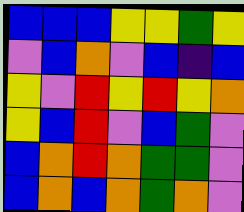[["blue", "blue", "blue", "yellow", "yellow", "green", "yellow"], ["violet", "blue", "orange", "violet", "blue", "indigo", "blue"], ["yellow", "violet", "red", "yellow", "red", "yellow", "orange"], ["yellow", "blue", "red", "violet", "blue", "green", "violet"], ["blue", "orange", "red", "orange", "green", "green", "violet"], ["blue", "orange", "blue", "orange", "green", "orange", "violet"]]